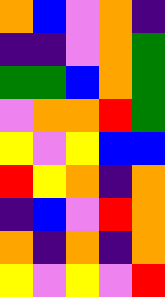[["orange", "blue", "violet", "orange", "indigo"], ["indigo", "indigo", "violet", "orange", "green"], ["green", "green", "blue", "orange", "green"], ["violet", "orange", "orange", "red", "green"], ["yellow", "violet", "yellow", "blue", "blue"], ["red", "yellow", "orange", "indigo", "orange"], ["indigo", "blue", "violet", "red", "orange"], ["orange", "indigo", "orange", "indigo", "orange"], ["yellow", "violet", "yellow", "violet", "red"]]